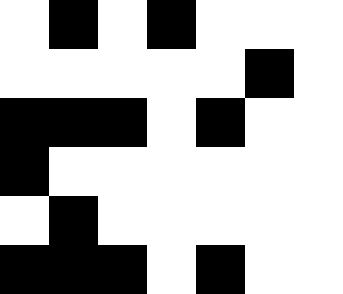[["white", "black", "white", "black", "white", "white", "white"], ["white", "white", "white", "white", "white", "black", "white"], ["black", "black", "black", "white", "black", "white", "white"], ["black", "white", "white", "white", "white", "white", "white"], ["white", "black", "white", "white", "white", "white", "white"], ["black", "black", "black", "white", "black", "white", "white"]]